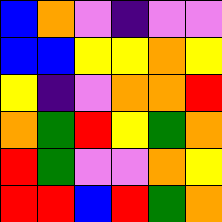[["blue", "orange", "violet", "indigo", "violet", "violet"], ["blue", "blue", "yellow", "yellow", "orange", "yellow"], ["yellow", "indigo", "violet", "orange", "orange", "red"], ["orange", "green", "red", "yellow", "green", "orange"], ["red", "green", "violet", "violet", "orange", "yellow"], ["red", "red", "blue", "red", "green", "orange"]]